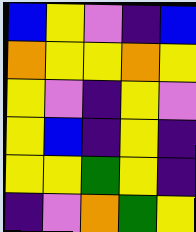[["blue", "yellow", "violet", "indigo", "blue"], ["orange", "yellow", "yellow", "orange", "yellow"], ["yellow", "violet", "indigo", "yellow", "violet"], ["yellow", "blue", "indigo", "yellow", "indigo"], ["yellow", "yellow", "green", "yellow", "indigo"], ["indigo", "violet", "orange", "green", "yellow"]]